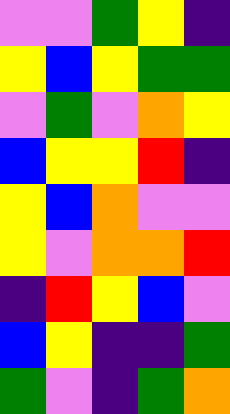[["violet", "violet", "green", "yellow", "indigo"], ["yellow", "blue", "yellow", "green", "green"], ["violet", "green", "violet", "orange", "yellow"], ["blue", "yellow", "yellow", "red", "indigo"], ["yellow", "blue", "orange", "violet", "violet"], ["yellow", "violet", "orange", "orange", "red"], ["indigo", "red", "yellow", "blue", "violet"], ["blue", "yellow", "indigo", "indigo", "green"], ["green", "violet", "indigo", "green", "orange"]]